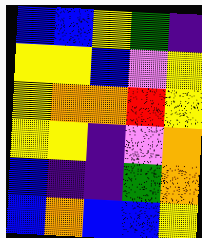[["blue", "blue", "yellow", "green", "indigo"], ["yellow", "yellow", "blue", "violet", "yellow"], ["yellow", "orange", "orange", "red", "yellow"], ["yellow", "yellow", "indigo", "violet", "orange"], ["blue", "indigo", "indigo", "green", "orange"], ["blue", "orange", "blue", "blue", "yellow"]]